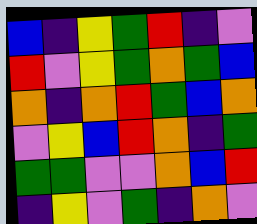[["blue", "indigo", "yellow", "green", "red", "indigo", "violet"], ["red", "violet", "yellow", "green", "orange", "green", "blue"], ["orange", "indigo", "orange", "red", "green", "blue", "orange"], ["violet", "yellow", "blue", "red", "orange", "indigo", "green"], ["green", "green", "violet", "violet", "orange", "blue", "red"], ["indigo", "yellow", "violet", "green", "indigo", "orange", "violet"]]